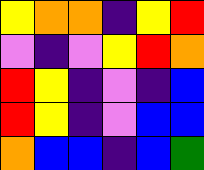[["yellow", "orange", "orange", "indigo", "yellow", "red"], ["violet", "indigo", "violet", "yellow", "red", "orange"], ["red", "yellow", "indigo", "violet", "indigo", "blue"], ["red", "yellow", "indigo", "violet", "blue", "blue"], ["orange", "blue", "blue", "indigo", "blue", "green"]]